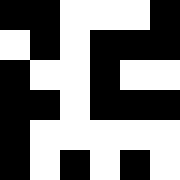[["black", "black", "white", "white", "white", "black"], ["white", "black", "white", "black", "black", "black"], ["black", "white", "white", "black", "white", "white"], ["black", "black", "white", "black", "black", "black"], ["black", "white", "white", "white", "white", "white"], ["black", "white", "black", "white", "black", "white"]]